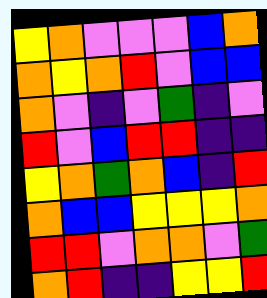[["yellow", "orange", "violet", "violet", "violet", "blue", "orange"], ["orange", "yellow", "orange", "red", "violet", "blue", "blue"], ["orange", "violet", "indigo", "violet", "green", "indigo", "violet"], ["red", "violet", "blue", "red", "red", "indigo", "indigo"], ["yellow", "orange", "green", "orange", "blue", "indigo", "red"], ["orange", "blue", "blue", "yellow", "yellow", "yellow", "orange"], ["red", "red", "violet", "orange", "orange", "violet", "green"], ["orange", "red", "indigo", "indigo", "yellow", "yellow", "red"]]